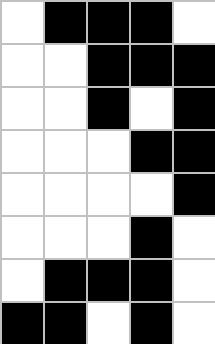[["white", "black", "black", "black", "white"], ["white", "white", "black", "black", "black"], ["white", "white", "black", "white", "black"], ["white", "white", "white", "black", "black"], ["white", "white", "white", "white", "black"], ["white", "white", "white", "black", "white"], ["white", "black", "black", "black", "white"], ["black", "black", "white", "black", "white"]]